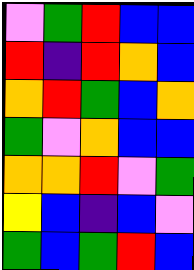[["violet", "green", "red", "blue", "blue"], ["red", "indigo", "red", "orange", "blue"], ["orange", "red", "green", "blue", "orange"], ["green", "violet", "orange", "blue", "blue"], ["orange", "orange", "red", "violet", "green"], ["yellow", "blue", "indigo", "blue", "violet"], ["green", "blue", "green", "red", "blue"]]